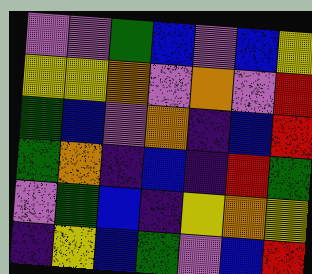[["violet", "violet", "green", "blue", "violet", "blue", "yellow"], ["yellow", "yellow", "orange", "violet", "orange", "violet", "red"], ["green", "blue", "violet", "orange", "indigo", "blue", "red"], ["green", "orange", "indigo", "blue", "indigo", "red", "green"], ["violet", "green", "blue", "indigo", "yellow", "orange", "yellow"], ["indigo", "yellow", "blue", "green", "violet", "blue", "red"]]